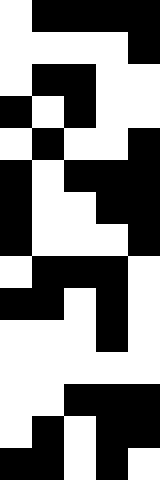[["white", "black", "black", "black", "black"], ["white", "white", "white", "white", "black"], ["white", "black", "black", "white", "white"], ["black", "white", "black", "white", "white"], ["white", "black", "white", "white", "black"], ["black", "white", "black", "black", "black"], ["black", "white", "white", "black", "black"], ["black", "white", "white", "white", "black"], ["white", "black", "black", "black", "white"], ["black", "black", "white", "black", "white"], ["white", "white", "white", "black", "white"], ["white", "white", "white", "white", "white"], ["white", "white", "black", "black", "black"], ["white", "black", "white", "black", "black"], ["black", "black", "white", "black", "white"]]